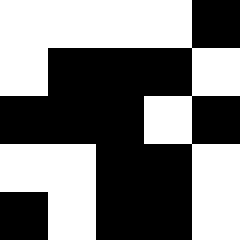[["white", "white", "white", "white", "black"], ["white", "black", "black", "black", "white"], ["black", "black", "black", "white", "black"], ["white", "white", "black", "black", "white"], ["black", "white", "black", "black", "white"]]